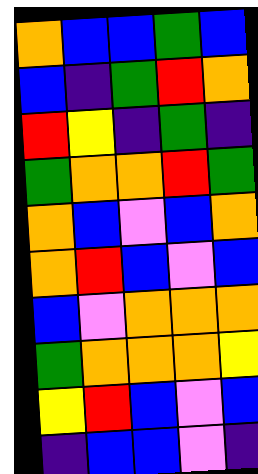[["orange", "blue", "blue", "green", "blue"], ["blue", "indigo", "green", "red", "orange"], ["red", "yellow", "indigo", "green", "indigo"], ["green", "orange", "orange", "red", "green"], ["orange", "blue", "violet", "blue", "orange"], ["orange", "red", "blue", "violet", "blue"], ["blue", "violet", "orange", "orange", "orange"], ["green", "orange", "orange", "orange", "yellow"], ["yellow", "red", "blue", "violet", "blue"], ["indigo", "blue", "blue", "violet", "indigo"]]